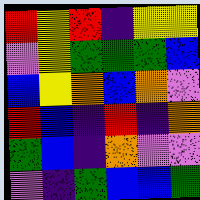[["red", "yellow", "red", "indigo", "yellow", "yellow"], ["violet", "yellow", "green", "green", "green", "blue"], ["blue", "yellow", "orange", "blue", "orange", "violet"], ["red", "blue", "indigo", "red", "indigo", "orange"], ["green", "blue", "indigo", "orange", "violet", "violet"], ["violet", "indigo", "green", "blue", "blue", "green"]]